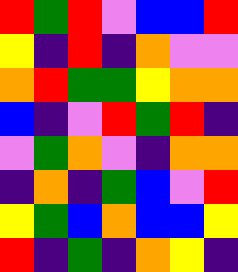[["red", "green", "red", "violet", "blue", "blue", "red"], ["yellow", "indigo", "red", "indigo", "orange", "violet", "violet"], ["orange", "red", "green", "green", "yellow", "orange", "orange"], ["blue", "indigo", "violet", "red", "green", "red", "indigo"], ["violet", "green", "orange", "violet", "indigo", "orange", "orange"], ["indigo", "orange", "indigo", "green", "blue", "violet", "red"], ["yellow", "green", "blue", "orange", "blue", "blue", "yellow"], ["red", "indigo", "green", "indigo", "orange", "yellow", "indigo"]]